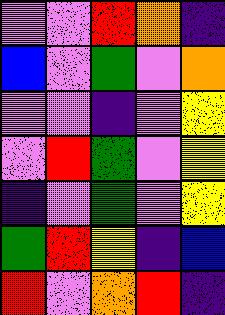[["violet", "violet", "red", "orange", "indigo"], ["blue", "violet", "green", "violet", "orange"], ["violet", "violet", "indigo", "violet", "yellow"], ["violet", "red", "green", "violet", "yellow"], ["indigo", "violet", "green", "violet", "yellow"], ["green", "red", "yellow", "indigo", "blue"], ["red", "violet", "orange", "red", "indigo"]]